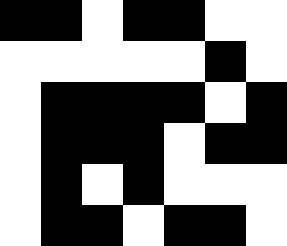[["black", "black", "white", "black", "black", "white", "white"], ["white", "white", "white", "white", "white", "black", "white"], ["white", "black", "black", "black", "black", "white", "black"], ["white", "black", "black", "black", "white", "black", "black"], ["white", "black", "white", "black", "white", "white", "white"], ["white", "black", "black", "white", "black", "black", "white"]]